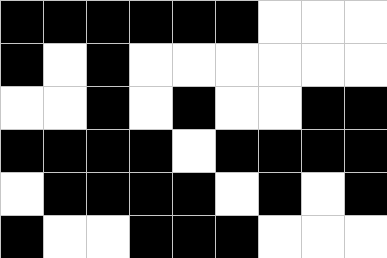[["black", "black", "black", "black", "black", "black", "white", "white", "white"], ["black", "white", "black", "white", "white", "white", "white", "white", "white"], ["white", "white", "black", "white", "black", "white", "white", "black", "black"], ["black", "black", "black", "black", "white", "black", "black", "black", "black"], ["white", "black", "black", "black", "black", "white", "black", "white", "black"], ["black", "white", "white", "black", "black", "black", "white", "white", "white"]]